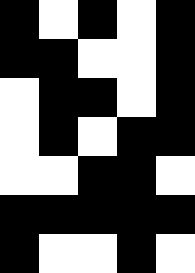[["black", "white", "black", "white", "black"], ["black", "black", "white", "white", "black"], ["white", "black", "black", "white", "black"], ["white", "black", "white", "black", "black"], ["white", "white", "black", "black", "white"], ["black", "black", "black", "black", "black"], ["black", "white", "white", "black", "white"]]